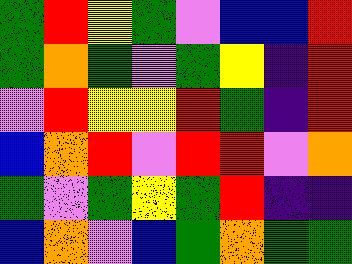[["green", "red", "yellow", "green", "violet", "blue", "blue", "red"], ["green", "orange", "green", "violet", "green", "yellow", "indigo", "red"], ["violet", "red", "yellow", "yellow", "red", "green", "indigo", "red"], ["blue", "orange", "red", "violet", "red", "red", "violet", "orange"], ["green", "violet", "green", "yellow", "green", "red", "indigo", "indigo"], ["blue", "orange", "violet", "blue", "green", "orange", "green", "green"]]